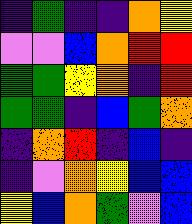[["indigo", "green", "indigo", "indigo", "orange", "yellow"], ["violet", "violet", "blue", "orange", "red", "red"], ["green", "green", "yellow", "orange", "indigo", "red"], ["green", "green", "indigo", "blue", "green", "orange"], ["indigo", "orange", "red", "indigo", "blue", "indigo"], ["indigo", "violet", "orange", "yellow", "blue", "blue"], ["yellow", "blue", "orange", "green", "violet", "blue"]]